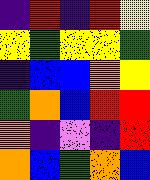[["indigo", "red", "indigo", "red", "yellow"], ["yellow", "green", "yellow", "yellow", "green"], ["indigo", "blue", "blue", "orange", "yellow"], ["green", "orange", "blue", "red", "red"], ["orange", "indigo", "violet", "indigo", "red"], ["orange", "blue", "green", "orange", "blue"]]